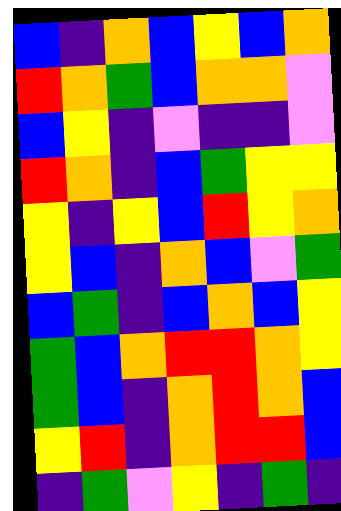[["blue", "indigo", "orange", "blue", "yellow", "blue", "orange"], ["red", "orange", "green", "blue", "orange", "orange", "violet"], ["blue", "yellow", "indigo", "violet", "indigo", "indigo", "violet"], ["red", "orange", "indigo", "blue", "green", "yellow", "yellow"], ["yellow", "indigo", "yellow", "blue", "red", "yellow", "orange"], ["yellow", "blue", "indigo", "orange", "blue", "violet", "green"], ["blue", "green", "indigo", "blue", "orange", "blue", "yellow"], ["green", "blue", "orange", "red", "red", "orange", "yellow"], ["green", "blue", "indigo", "orange", "red", "orange", "blue"], ["yellow", "red", "indigo", "orange", "red", "red", "blue"], ["indigo", "green", "violet", "yellow", "indigo", "green", "indigo"]]